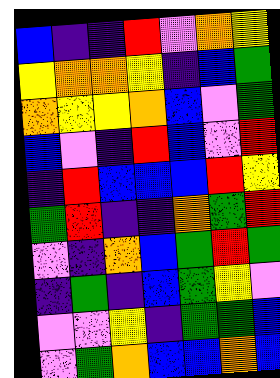[["blue", "indigo", "indigo", "red", "violet", "orange", "yellow"], ["yellow", "orange", "orange", "yellow", "indigo", "blue", "green"], ["orange", "yellow", "yellow", "orange", "blue", "violet", "green"], ["blue", "violet", "indigo", "red", "blue", "violet", "red"], ["indigo", "red", "blue", "blue", "blue", "red", "yellow"], ["green", "red", "indigo", "indigo", "orange", "green", "red"], ["violet", "indigo", "orange", "blue", "green", "red", "green"], ["indigo", "green", "indigo", "blue", "green", "yellow", "violet"], ["violet", "violet", "yellow", "indigo", "green", "green", "blue"], ["violet", "green", "orange", "blue", "blue", "orange", "blue"]]